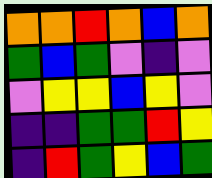[["orange", "orange", "red", "orange", "blue", "orange"], ["green", "blue", "green", "violet", "indigo", "violet"], ["violet", "yellow", "yellow", "blue", "yellow", "violet"], ["indigo", "indigo", "green", "green", "red", "yellow"], ["indigo", "red", "green", "yellow", "blue", "green"]]